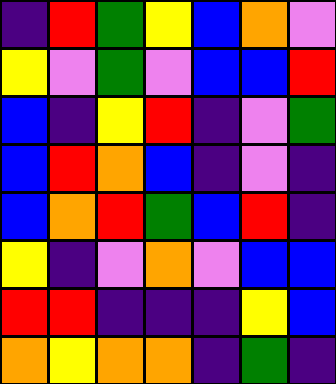[["indigo", "red", "green", "yellow", "blue", "orange", "violet"], ["yellow", "violet", "green", "violet", "blue", "blue", "red"], ["blue", "indigo", "yellow", "red", "indigo", "violet", "green"], ["blue", "red", "orange", "blue", "indigo", "violet", "indigo"], ["blue", "orange", "red", "green", "blue", "red", "indigo"], ["yellow", "indigo", "violet", "orange", "violet", "blue", "blue"], ["red", "red", "indigo", "indigo", "indigo", "yellow", "blue"], ["orange", "yellow", "orange", "orange", "indigo", "green", "indigo"]]